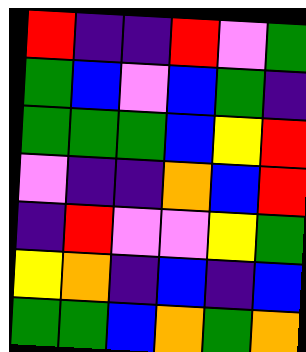[["red", "indigo", "indigo", "red", "violet", "green"], ["green", "blue", "violet", "blue", "green", "indigo"], ["green", "green", "green", "blue", "yellow", "red"], ["violet", "indigo", "indigo", "orange", "blue", "red"], ["indigo", "red", "violet", "violet", "yellow", "green"], ["yellow", "orange", "indigo", "blue", "indigo", "blue"], ["green", "green", "blue", "orange", "green", "orange"]]